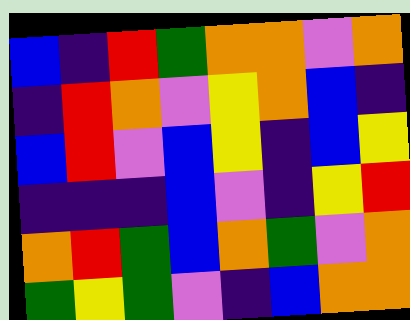[["blue", "indigo", "red", "green", "orange", "orange", "violet", "orange"], ["indigo", "red", "orange", "violet", "yellow", "orange", "blue", "indigo"], ["blue", "red", "violet", "blue", "yellow", "indigo", "blue", "yellow"], ["indigo", "indigo", "indigo", "blue", "violet", "indigo", "yellow", "red"], ["orange", "red", "green", "blue", "orange", "green", "violet", "orange"], ["green", "yellow", "green", "violet", "indigo", "blue", "orange", "orange"]]